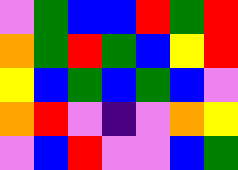[["violet", "green", "blue", "blue", "red", "green", "red"], ["orange", "green", "red", "green", "blue", "yellow", "red"], ["yellow", "blue", "green", "blue", "green", "blue", "violet"], ["orange", "red", "violet", "indigo", "violet", "orange", "yellow"], ["violet", "blue", "red", "violet", "violet", "blue", "green"]]